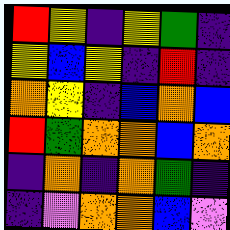[["red", "yellow", "indigo", "yellow", "green", "indigo"], ["yellow", "blue", "yellow", "indigo", "red", "indigo"], ["orange", "yellow", "indigo", "blue", "orange", "blue"], ["red", "green", "orange", "orange", "blue", "orange"], ["indigo", "orange", "indigo", "orange", "green", "indigo"], ["indigo", "violet", "orange", "orange", "blue", "violet"]]